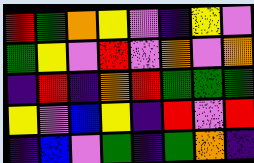[["red", "green", "orange", "yellow", "violet", "indigo", "yellow", "violet"], ["green", "yellow", "violet", "red", "violet", "orange", "violet", "orange"], ["indigo", "red", "indigo", "orange", "red", "green", "green", "green"], ["yellow", "violet", "blue", "yellow", "indigo", "red", "violet", "red"], ["indigo", "blue", "violet", "green", "indigo", "green", "orange", "indigo"]]